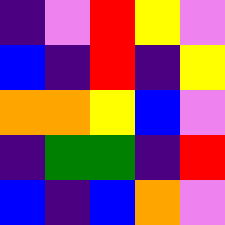[["indigo", "violet", "red", "yellow", "violet"], ["blue", "indigo", "red", "indigo", "yellow"], ["orange", "orange", "yellow", "blue", "violet"], ["indigo", "green", "green", "indigo", "red"], ["blue", "indigo", "blue", "orange", "violet"]]